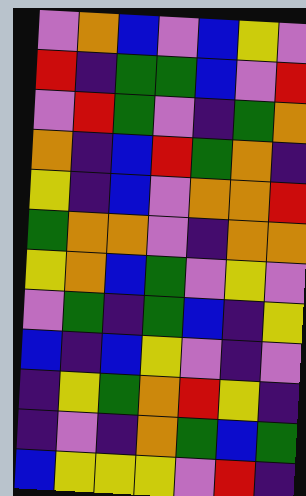[["violet", "orange", "blue", "violet", "blue", "yellow", "violet"], ["red", "indigo", "green", "green", "blue", "violet", "red"], ["violet", "red", "green", "violet", "indigo", "green", "orange"], ["orange", "indigo", "blue", "red", "green", "orange", "indigo"], ["yellow", "indigo", "blue", "violet", "orange", "orange", "red"], ["green", "orange", "orange", "violet", "indigo", "orange", "orange"], ["yellow", "orange", "blue", "green", "violet", "yellow", "violet"], ["violet", "green", "indigo", "green", "blue", "indigo", "yellow"], ["blue", "indigo", "blue", "yellow", "violet", "indigo", "violet"], ["indigo", "yellow", "green", "orange", "red", "yellow", "indigo"], ["indigo", "violet", "indigo", "orange", "green", "blue", "green"], ["blue", "yellow", "yellow", "yellow", "violet", "red", "indigo"]]